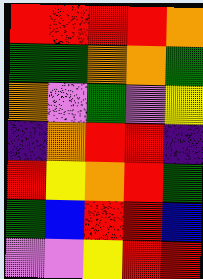[["red", "red", "red", "red", "orange"], ["green", "green", "orange", "orange", "green"], ["orange", "violet", "green", "violet", "yellow"], ["indigo", "orange", "red", "red", "indigo"], ["red", "yellow", "orange", "red", "green"], ["green", "blue", "red", "red", "blue"], ["violet", "violet", "yellow", "red", "red"]]